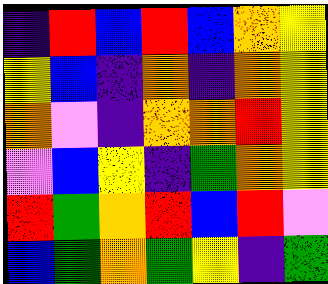[["indigo", "red", "blue", "red", "blue", "orange", "yellow"], ["yellow", "blue", "indigo", "orange", "indigo", "orange", "yellow"], ["orange", "violet", "indigo", "orange", "orange", "red", "yellow"], ["violet", "blue", "yellow", "indigo", "green", "orange", "yellow"], ["red", "green", "orange", "red", "blue", "red", "violet"], ["blue", "green", "orange", "green", "yellow", "indigo", "green"]]